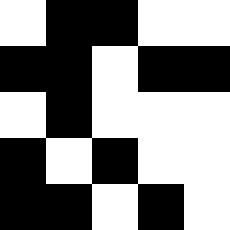[["white", "black", "black", "white", "white"], ["black", "black", "white", "black", "black"], ["white", "black", "white", "white", "white"], ["black", "white", "black", "white", "white"], ["black", "black", "white", "black", "white"]]